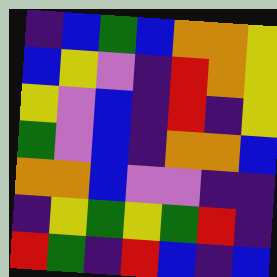[["indigo", "blue", "green", "blue", "orange", "orange", "yellow"], ["blue", "yellow", "violet", "indigo", "red", "orange", "yellow"], ["yellow", "violet", "blue", "indigo", "red", "indigo", "yellow"], ["green", "violet", "blue", "indigo", "orange", "orange", "blue"], ["orange", "orange", "blue", "violet", "violet", "indigo", "indigo"], ["indigo", "yellow", "green", "yellow", "green", "red", "indigo"], ["red", "green", "indigo", "red", "blue", "indigo", "blue"]]